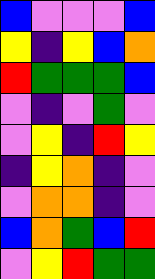[["blue", "violet", "violet", "violet", "blue"], ["yellow", "indigo", "yellow", "blue", "orange"], ["red", "green", "green", "green", "blue"], ["violet", "indigo", "violet", "green", "violet"], ["violet", "yellow", "indigo", "red", "yellow"], ["indigo", "yellow", "orange", "indigo", "violet"], ["violet", "orange", "orange", "indigo", "violet"], ["blue", "orange", "green", "blue", "red"], ["violet", "yellow", "red", "green", "green"]]